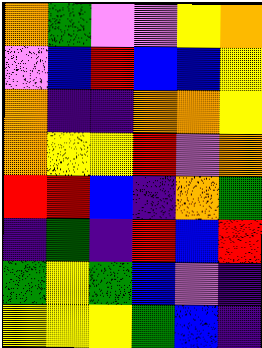[["orange", "green", "violet", "violet", "yellow", "orange"], ["violet", "blue", "red", "blue", "blue", "yellow"], ["orange", "indigo", "indigo", "orange", "orange", "yellow"], ["orange", "yellow", "yellow", "red", "violet", "orange"], ["red", "red", "blue", "indigo", "orange", "green"], ["indigo", "green", "indigo", "red", "blue", "red"], ["green", "yellow", "green", "blue", "violet", "indigo"], ["yellow", "yellow", "yellow", "green", "blue", "indigo"]]